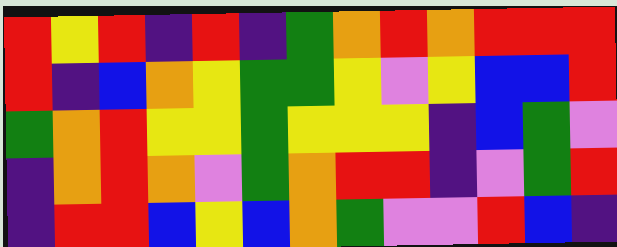[["red", "yellow", "red", "indigo", "red", "indigo", "green", "orange", "red", "orange", "red", "red", "red"], ["red", "indigo", "blue", "orange", "yellow", "green", "green", "yellow", "violet", "yellow", "blue", "blue", "red"], ["green", "orange", "red", "yellow", "yellow", "green", "yellow", "yellow", "yellow", "indigo", "blue", "green", "violet"], ["indigo", "orange", "red", "orange", "violet", "green", "orange", "red", "red", "indigo", "violet", "green", "red"], ["indigo", "red", "red", "blue", "yellow", "blue", "orange", "green", "violet", "violet", "red", "blue", "indigo"]]